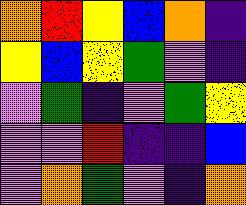[["orange", "red", "yellow", "blue", "orange", "indigo"], ["yellow", "blue", "yellow", "green", "violet", "indigo"], ["violet", "green", "indigo", "violet", "green", "yellow"], ["violet", "violet", "red", "indigo", "indigo", "blue"], ["violet", "orange", "green", "violet", "indigo", "orange"]]